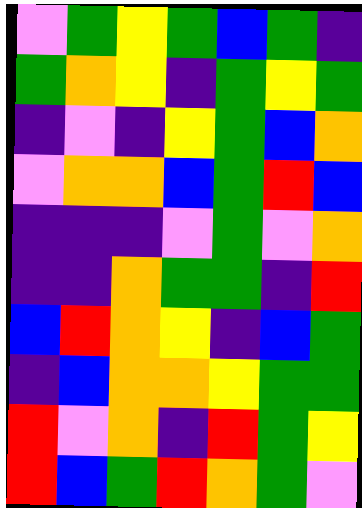[["violet", "green", "yellow", "green", "blue", "green", "indigo"], ["green", "orange", "yellow", "indigo", "green", "yellow", "green"], ["indigo", "violet", "indigo", "yellow", "green", "blue", "orange"], ["violet", "orange", "orange", "blue", "green", "red", "blue"], ["indigo", "indigo", "indigo", "violet", "green", "violet", "orange"], ["indigo", "indigo", "orange", "green", "green", "indigo", "red"], ["blue", "red", "orange", "yellow", "indigo", "blue", "green"], ["indigo", "blue", "orange", "orange", "yellow", "green", "green"], ["red", "violet", "orange", "indigo", "red", "green", "yellow"], ["red", "blue", "green", "red", "orange", "green", "violet"]]